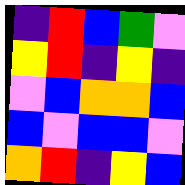[["indigo", "red", "blue", "green", "violet"], ["yellow", "red", "indigo", "yellow", "indigo"], ["violet", "blue", "orange", "orange", "blue"], ["blue", "violet", "blue", "blue", "violet"], ["orange", "red", "indigo", "yellow", "blue"]]